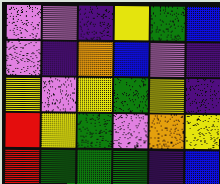[["violet", "violet", "indigo", "yellow", "green", "blue"], ["violet", "indigo", "orange", "blue", "violet", "indigo"], ["yellow", "violet", "yellow", "green", "yellow", "indigo"], ["red", "yellow", "green", "violet", "orange", "yellow"], ["red", "green", "green", "green", "indigo", "blue"]]